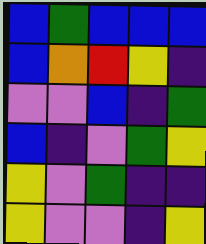[["blue", "green", "blue", "blue", "blue"], ["blue", "orange", "red", "yellow", "indigo"], ["violet", "violet", "blue", "indigo", "green"], ["blue", "indigo", "violet", "green", "yellow"], ["yellow", "violet", "green", "indigo", "indigo"], ["yellow", "violet", "violet", "indigo", "yellow"]]